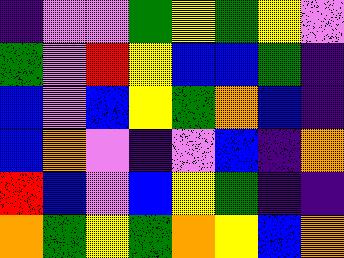[["indigo", "violet", "violet", "green", "yellow", "green", "yellow", "violet"], ["green", "violet", "red", "yellow", "blue", "blue", "green", "indigo"], ["blue", "violet", "blue", "yellow", "green", "orange", "blue", "indigo"], ["blue", "orange", "violet", "indigo", "violet", "blue", "indigo", "orange"], ["red", "blue", "violet", "blue", "yellow", "green", "indigo", "indigo"], ["orange", "green", "yellow", "green", "orange", "yellow", "blue", "orange"]]